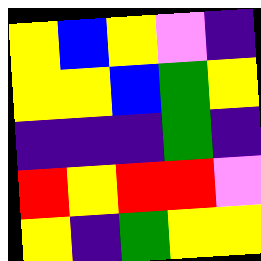[["yellow", "blue", "yellow", "violet", "indigo"], ["yellow", "yellow", "blue", "green", "yellow"], ["indigo", "indigo", "indigo", "green", "indigo"], ["red", "yellow", "red", "red", "violet"], ["yellow", "indigo", "green", "yellow", "yellow"]]